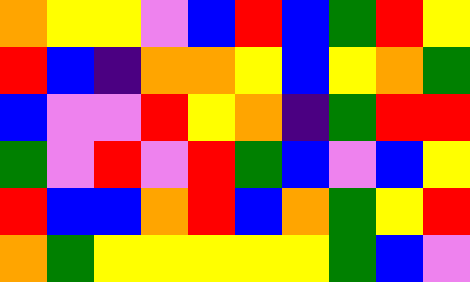[["orange", "yellow", "yellow", "violet", "blue", "red", "blue", "green", "red", "yellow"], ["red", "blue", "indigo", "orange", "orange", "yellow", "blue", "yellow", "orange", "green"], ["blue", "violet", "violet", "red", "yellow", "orange", "indigo", "green", "red", "red"], ["green", "violet", "red", "violet", "red", "green", "blue", "violet", "blue", "yellow"], ["red", "blue", "blue", "orange", "red", "blue", "orange", "green", "yellow", "red"], ["orange", "green", "yellow", "yellow", "yellow", "yellow", "yellow", "green", "blue", "violet"]]